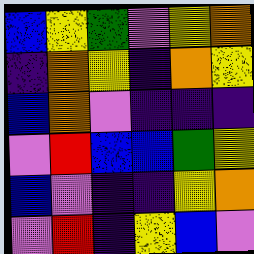[["blue", "yellow", "green", "violet", "yellow", "orange"], ["indigo", "orange", "yellow", "indigo", "orange", "yellow"], ["blue", "orange", "violet", "indigo", "indigo", "indigo"], ["violet", "red", "blue", "blue", "green", "yellow"], ["blue", "violet", "indigo", "indigo", "yellow", "orange"], ["violet", "red", "indigo", "yellow", "blue", "violet"]]